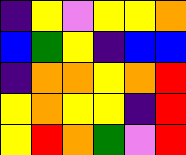[["indigo", "yellow", "violet", "yellow", "yellow", "orange"], ["blue", "green", "yellow", "indigo", "blue", "blue"], ["indigo", "orange", "orange", "yellow", "orange", "red"], ["yellow", "orange", "yellow", "yellow", "indigo", "red"], ["yellow", "red", "orange", "green", "violet", "red"]]